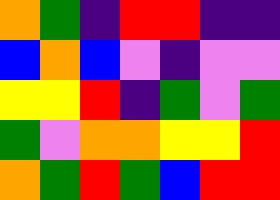[["orange", "green", "indigo", "red", "red", "indigo", "indigo"], ["blue", "orange", "blue", "violet", "indigo", "violet", "violet"], ["yellow", "yellow", "red", "indigo", "green", "violet", "green"], ["green", "violet", "orange", "orange", "yellow", "yellow", "red"], ["orange", "green", "red", "green", "blue", "red", "red"]]